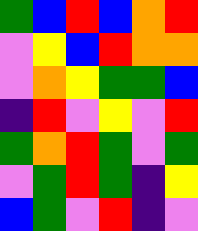[["green", "blue", "red", "blue", "orange", "red"], ["violet", "yellow", "blue", "red", "orange", "orange"], ["violet", "orange", "yellow", "green", "green", "blue"], ["indigo", "red", "violet", "yellow", "violet", "red"], ["green", "orange", "red", "green", "violet", "green"], ["violet", "green", "red", "green", "indigo", "yellow"], ["blue", "green", "violet", "red", "indigo", "violet"]]